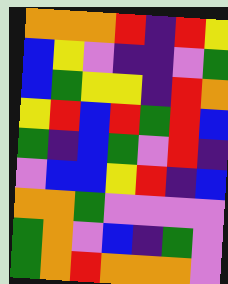[["orange", "orange", "orange", "red", "indigo", "red", "yellow"], ["blue", "yellow", "violet", "indigo", "indigo", "violet", "green"], ["blue", "green", "yellow", "yellow", "indigo", "red", "orange"], ["yellow", "red", "blue", "red", "green", "red", "blue"], ["green", "indigo", "blue", "green", "violet", "red", "indigo"], ["violet", "blue", "blue", "yellow", "red", "indigo", "blue"], ["orange", "orange", "green", "violet", "violet", "violet", "violet"], ["green", "orange", "violet", "blue", "indigo", "green", "violet"], ["green", "orange", "red", "orange", "orange", "orange", "violet"]]